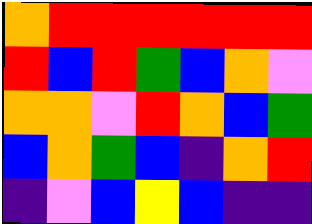[["orange", "red", "red", "red", "red", "red", "red"], ["red", "blue", "red", "green", "blue", "orange", "violet"], ["orange", "orange", "violet", "red", "orange", "blue", "green"], ["blue", "orange", "green", "blue", "indigo", "orange", "red"], ["indigo", "violet", "blue", "yellow", "blue", "indigo", "indigo"]]